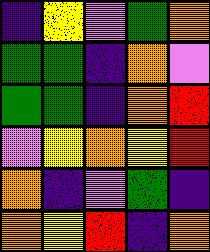[["indigo", "yellow", "violet", "green", "orange"], ["green", "green", "indigo", "orange", "violet"], ["green", "green", "indigo", "orange", "red"], ["violet", "yellow", "orange", "yellow", "red"], ["orange", "indigo", "violet", "green", "indigo"], ["orange", "yellow", "red", "indigo", "orange"]]